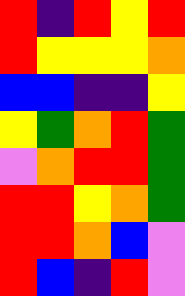[["red", "indigo", "red", "yellow", "red"], ["red", "yellow", "yellow", "yellow", "orange"], ["blue", "blue", "indigo", "indigo", "yellow"], ["yellow", "green", "orange", "red", "green"], ["violet", "orange", "red", "red", "green"], ["red", "red", "yellow", "orange", "green"], ["red", "red", "orange", "blue", "violet"], ["red", "blue", "indigo", "red", "violet"]]